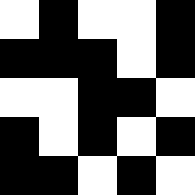[["white", "black", "white", "white", "black"], ["black", "black", "black", "white", "black"], ["white", "white", "black", "black", "white"], ["black", "white", "black", "white", "black"], ["black", "black", "white", "black", "white"]]